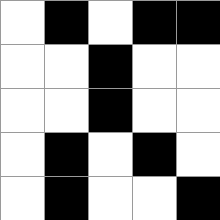[["white", "black", "white", "black", "black"], ["white", "white", "black", "white", "white"], ["white", "white", "black", "white", "white"], ["white", "black", "white", "black", "white"], ["white", "black", "white", "white", "black"]]